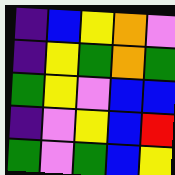[["indigo", "blue", "yellow", "orange", "violet"], ["indigo", "yellow", "green", "orange", "green"], ["green", "yellow", "violet", "blue", "blue"], ["indigo", "violet", "yellow", "blue", "red"], ["green", "violet", "green", "blue", "yellow"]]